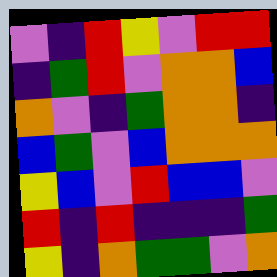[["violet", "indigo", "red", "yellow", "violet", "red", "red"], ["indigo", "green", "red", "violet", "orange", "orange", "blue"], ["orange", "violet", "indigo", "green", "orange", "orange", "indigo"], ["blue", "green", "violet", "blue", "orange", "orange", "orange"], ["yellow", "blue", "violet", "red", "blue", "blue", "violet"], ["red", "indigo", "red", "indigo", "indigo", "indigo", "green"], ["yellow", "indigo", "orange", "green", "green", "violet", "orange"]]